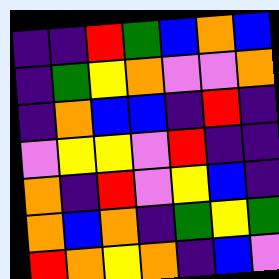[["indigo", "indigo", "red", "green", "blue", "orange", "blue"], ["indigo", "green", "yellow", "orange", "violet", "violet", "orange"], ["indigo", "orange", "blue", "blue", "indigo", "red", "indigo"], ["violet", "yellow", "yellow", "violet", "red", "indigo", "indigo"], ["orange", "indigo", "red", "violet", "yellow", "blue", "indigo"], ["orange", "blue", "orange", "indigo", "green", "yellow", "green"], ["red", "orange", "yellow", "orange", "indigo", "blue", "violet"]]